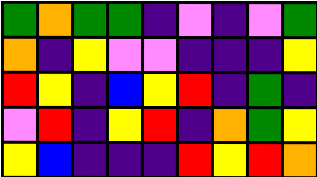[["green", "orange", "green", "green", "indigo", "violet", "indigo", "violet", "green"], ["orange", "indigo", "yellow", "violet", "violet", "indigo", "indigo", "indigo", "yellow"], ["red", "yellow", "indigo", "blue", "yellow", "red", "indigo", "green", "indigo"], ["violet", "red", "indigo", "yellow", "red", "indigo", "orange", "green", "yellow"], ["yellow", "blue", "indigo", "indigo", "indigo", "red", "yellow", "red", "orange"]]